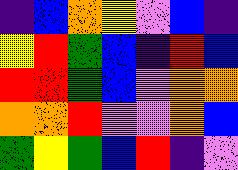[["indigo", "blue", "orange", "yellow", "violet", "blue", "indigo"], ["yellow", "red", "green", "blue", "indigo", "red", "blue"], ["red", "red", "green", "blue", "violet", "orange", "orange"], ["orange", "orange", "red", "violet", "violet", "orange", "blue"], ["green", "yellow", "green", "blue", "red", "indigo", "violet"]]